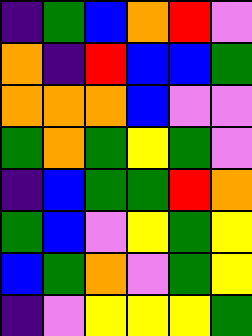[["indigo", "green", "blue", "orange", "red", "violet"], ["orange", "indigo", "red", "blue", "blue", "green"], ["orange", "orange", "orange", "blue", "violet", "violet"], ["green", "orange", "green", "yellow", "green", "violet"], ["indigo", "blue", "green", "green", "red", "orange"], ["green", "blue", "violet", "yellow", "green", "yellow"], ["blue", "green", "orange", "violet", "green", "yellow"], ["indigo", "violet", "yellow", "yellow", "yellow", "green"]]